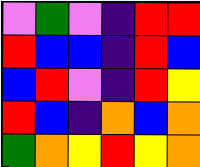[["violet", "green", "violet", "indigo", "red", "red"], ["red", "blue", "blue", "indigo", "red", "blue"], ["blue", "red", "violet", "indigo", "red", "yellow"], ["red", "blue", "indigo", "orange", "blue", "orange"], ["green", "orange", "yellow", "red", "yellow", "orange"]]